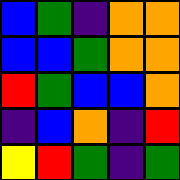[["blue", "green", "indigo", "orange", "orange"], ["blue", "blue", "green", "orange", "orange"], ["red", "green", "blue", "blue", "orange"], ["indigo", "blue", "orange", "indigo", "red"], ["yellow", "red", "green", "indigo", "green"]]